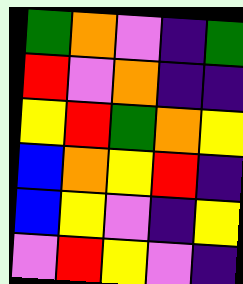[["green", "orange", "violet", "indigo", "green"], ["red", "violet", "orange", "indigo", "indigo"], ["yellow", "red", "green", "orange", "yellow"], ["blue", "orange", "yellow", "red", "indigo"], ["blue", "yellow", "violet", "indigo", "yellow"], ["violet", "red", "yellow", "violet", "indigo"]]